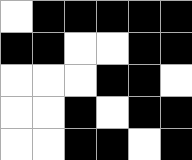[["white", "black", "black", "black", "black", "black"], ["black", "black", "white", "white", "black", "black"], ["white", "white", "white", "black", "black", "white"], ["white", "white", "black", "white", "black", "black"], ["white", "white", "black", "black", "white", "black"]]